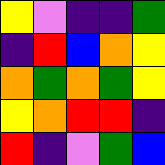[["yellow", "violet", "indigo", "indigo", "green"], ["indigo", "red", "blue", "orange", "yellow"], ["orange", "green", "orange", "green", "yellow"], ["yellow", "orange", "red", "red", "indigo"], ["red", "indigo", "violet", "green", "blue"]]